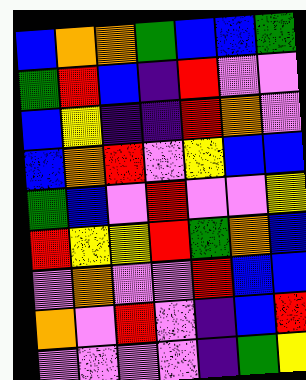[["blue", "orange", "orange", "green", "blue", "blue", "green"], ["green", "red", "blue", "indigo", "red", "violet", "violet"], ["blue", "yellow", "indigo", "indigo", "red", "orange", "violet"], ["blue", "orange", "red", "violet", "yellow", "blue", "blue"], ["green", "blue", "violet", "red", "violet", "violet", "yellow"], ["red", "yellow", "yellow", "red", "green", "orange", "blue"], ["violet", "orange", "violet", "violet", "red", "blue", "blue"], ["orange", "violet", "red", "violet", "indigo", "blue", "red"], ["violet", "violet", "violet", "violet", "indigo", "green", "yellow"]]